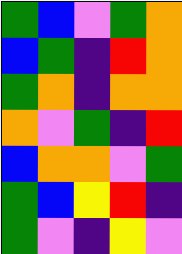[["green", "blue", "violet", "green", "orange"], ["blue", "green", "indigo", "red", "orange"], ["green", "orange", "indigo", "orange", "orange"], ["orange", "violet", "green", "indigo", "red"], ["blue", "orange", "orange", "violet", "green"], ["green", "blue", "yellow", "red", "indigo"], ["green", "violet", "indigo", "yellow", "violet"]]